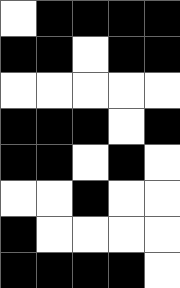[["white", "black", "black", "black", "black"], ["black", "black", "white", "black", "black"], ["white", "white", "white", "white", "white"], ["black", "black", "black", "white", "black"], ["black", "black", "white", "black", "white"], ["white", "white", "black", "white", "white"], ["black", "white", "white", "white", "white"], ["black", "black", "black", "black", "white"]]